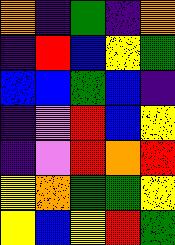[["orange", "indigo", "green", "indigo", "orange"], ["indigo", "red", "blue", "yellow", "green"], ["blue", "blue", "green", "blue", "indigo"], ["indigo", "violet", "red", "blue", "yellow"], ["indigo", "violet", "red", "orange", "red"], ["yellow", "orange", "green", "green", "yellow"], ["yellow", "blue", "yellow", "red", "green"]]